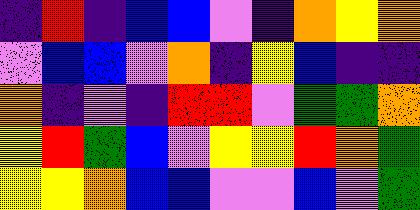[["indigo", "red", "indigo", "blue", "blue", "violet", "indigo", "orange", "yellow", "orange"], ["violet", "blue", "blue", "violet", "orange", "indigo", "yellow", "blue", "indigo", "indigo"], ["orange", "indigo", "violet", "indigo", "red", "red", "violet", "green", "green", "orange"], ["yellow", "red", "green", "blue", "violet", "yellow", "yellow", "red", "orange", "green"], ["yellow", "yellow", "orange", "blue", "blue", "violet", "violet", "blue", "violet", "green"]]